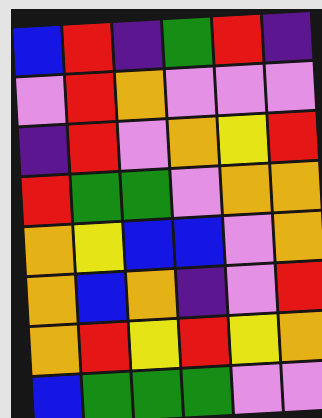[["blue", "red", "indigo", "green", "red", "indigo"], ["violet", "red", "orange", "violet", "violet", "violet"], ["indigo", "red", "violet", "orange", "yellow", "red"], ["red", "green", "green", "violet", "orange", "orange"], ["orange", "yellow", "blue", "blue", "violet", "orange"], ["orange", "blue", "orange", "indigo", "violet", "red"], ["orange", "red", "yellow", "red", "yellow", "orange"], ["blue", "green", "green", "green", "violet", "violet"]]